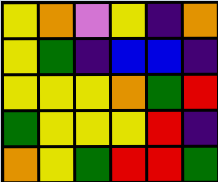[["yellow", "orange", "violet", "yellow", "indigo", "orange"], ["yellow", "green", "indigo", "blue", "blue", "indigo"], ["yellow", "yellow", "yellow", "orange", "green", "red"], ["green", "yellow", "yellow", "yellow", "red", "indigo"], ["orange", "yellow", "green", "red", "red", "green"]]